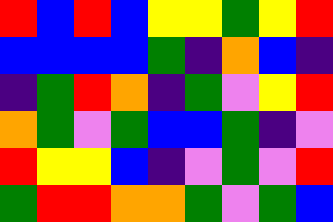[["red", "blue", "red", "blue", "yellow", "yellow", "green", "yellow", "red"], ["blue", "blue", "blue", "blue", "green", "indigo", "orange", "blue", "indigo"], ["indigo", "green", "red", "orange", "indigo", "green", "violet", "yellow", "red"], ["orange", "green", "violet", "green", "blue", "blue", "green", "indigo", "violet"], ["red", "yellow", "yellow", "blue", "indigo", "violet", "green", "violet", "red"], ["green", "red", "red", "orange", "orange", "green", "violet", "green", "blue"]]